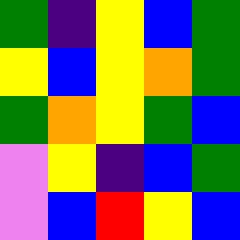[["green", "indigo", "yellow", "blue", "green"], ["yellow", "blue", "yellow", "orange", "green"], ["green", "orange", "yellow", "green", "blue"], ["violet", "yellow", "indigo", "blue", "green"], ["violet", "blue", "red", "yellow", "blue"]]